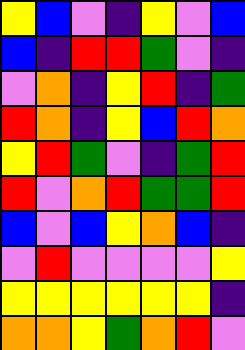[["yellow", "blue", "violet", "indigo", "yellow", "violet", "blue"], ["blue", "indigo", "red", "red", "green", "violet", "indigo"], ["violet", "orange", "indigo", "yellow", "red", "indigo", "green"], ["red", "orange", "indigo", "yellow", "blue", "red", "orange"], ["yellow", "red", "green", "violet", "indigo", "green", "red"], ["red", "violet", "orange", "red", "green", "green", "red"], ["blue", "violet", "blue", "yellow", "orange", "blue", "indigo"], ["violet", "red", "violet", "violet", "violet", "violet", "yellow"], ["yellow", "yellow", "yellow", "yellow", "yellow", "yellow", "indigo"], ["orange", "orange", "yellow", "green", "orange", "red", "violet"]]